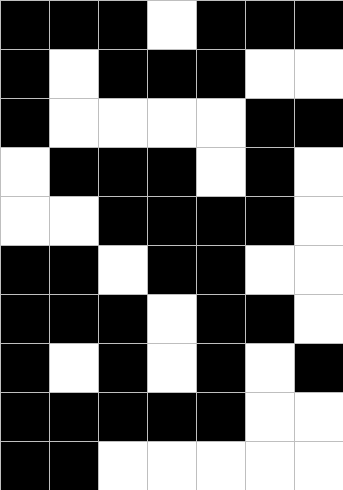[["black", "black", "black", "white", "black", "black", "black"], ["black", "white", "black", "black", "black", "white", "white"], ["black", "white", "white", "white", "white", "black", "black"], ["white", "black", "black", "black", "white", "black", "white"], ["white", "white", "black", "black", "black", "black", "white"], ["black", "black", "white", "black", "black", "white", "white"], ["black", "black", "black", "white", "black", "black", "white"], ["black", "white", "black", "white", "black", "white", "black"], ["black", "black", "black", "black", "black", "white", "white"], ["black", "black", "white", "white", "white", "white", "white"]]